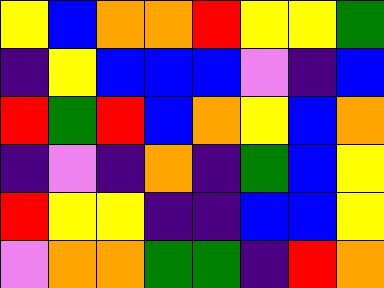[["yellow", "blue", "orange", "orange", "red", "yellow", "yellow", "green"], ["indigo", "yellow", "blue", "blue", "blue", "violet", "indigo", "blue"], ["red", "green", "red", "blue", "orange", "yellow", "blue", "orange"], ["indigo", "violet", "indigo", "orange", "indigo", "green", "blue", "yellow"], ["red", "yellow", "yellow", "indigo", "indigo", "blue", "blue", "yellow"], ["violet", "orange", "orange", "green", "green", "indigo", "red", "orange"]]